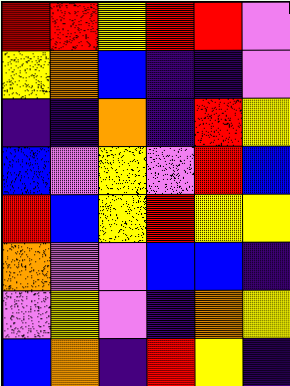[["red", "red", "yellow", "red", "red", "violet"], ["yellow", "orange", "blue", "indigo", "indigo", "violet"], ["indigo", "indigo", "orange", "indigo", "red", "yellow"], ["blue", "violet", "yellow", "violet", "red", "blue"], ["red", "blue", "yellow", "red", "yellow", "yellow"], ["orange", "violet", "violet", "blue", "blue", "indigo"], ["violet", "yellow", "violet", "indigo", "orange", "yellow"], ["blue", "orange", "indigo", "red", "yellow", "indigo"]]